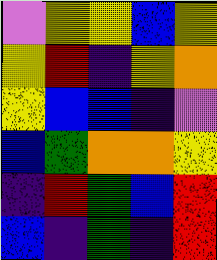[["violet", "yellow", "yellow", "blue", "yellow"], ["yellow", "red", "indigo", "yellow", "orange"], ["yellow", "blue", "blue", "indigo", "violet"], ["blue", "green", "orange", "orange", "yellow"], ["indigo", "red", "green", "blue", "red"], ["blue", "indigo", "green", "indigo", "red"]]